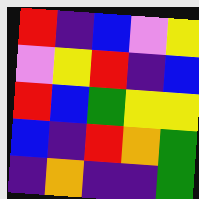[["red", "indigo", "blue", "violet", "yellow"], ["violet", "yellow", "red", "indigo", "blue"], ["red", "blue", "green", "yellow", "yellow"], ["blue", "indigo", "red", "orange", "green"], ["indigo", "orange", "indigo", "indigo", "green"]]